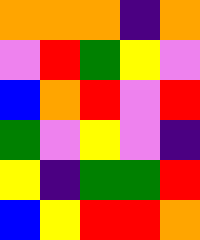[["orange", "orange", "orange", "indigo", "orange"], ["violet", "red", "green", "yellow", "violet"], ["blue", "orange", "red", "violet", "red"], ["green", "violet", "yellow", "violet", "indigo"], ["yellow", "indigo", "green", "green", "red"], ["blue", "yellow", "red", "red", "orange"]]